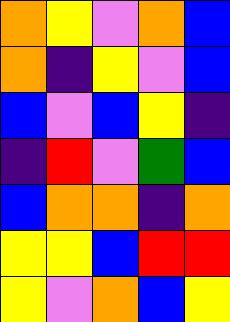[["orange", "yellow", "violet", "orange", "blue"], ["orange", "indigo", "yellow", "violet", "blue"], ["blue", "violet", "blue", "yellow", "indigo"], ["indigo", "red", "violet", "green", "blue"], ["blue", "orange", "orange", "indigo", "orange"], ["yellow", "yellow", "blue", "red", "red"], ["yellow", "violet", "orange", "blue", "yellow"]]